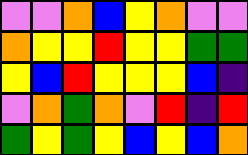[["violet", "violet", "orange", "blue", "yellow", "orange", "violet", "violet"], ["orange", "yellow", "yellow", "red", "yellow", "yellow", "green", "green"], ["yellow", "blue", "red", "yellow", "yellow", "yellow", "blue", "indigo"], ["violet", "orange", "green", "orange", "violet", "red", "indigo", "red"], ["green", "yellow", "green", "yellow", "blue", "yellow", "blue", "orange"]]